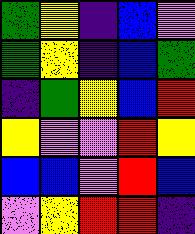[["green", "yellow", "indigo", "blue", "violet"], ["green", "yellow", "indigo", "blue", "green"], ["indigo", "green", "yellow", "blue", "red"], ["yellow", "violet", "violet", "red", "yellow"], ["blue", "blue", "violet", "red", "blue"], ["violet", "yellow", "red", "red", "indigo"]]